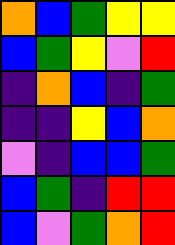[["orange", "blue", "green", "yellow", "yellow"], ["blue", "green", "yellow", "violet", "red"], ["indigo", "orange", "blue", "indigo", "green"], ["indigo", "indigo", "yellow", "blue", "orange"], ["violet", "indigo", "blue", "blue", "green"], ["blue", "green", "indigo", "red", "red"], ["blue", "violet", "green", "orange", "red"]]